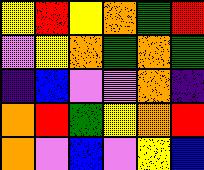[["yellow", "red", "yellow", "orange", "green", "red"], ["violet", "yellow", "orange", "green", "orange", "green"], ["indigo", "blue", "violet", "violet", "orange", "indigo"], ["orange", "red", "green", "yellow", "orange", "red"], ["orange", "violet", "blue", "violet", "yellow", "blue"]]